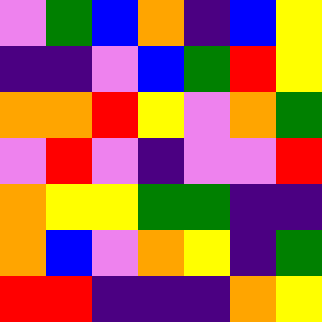[["violet", "green", "blue", "orange", "indigo", "blue", "yellow"], ["indigo", "indigo", "violet", "blue", "green", "red", "yellow"], ["orange", "orange", "red", "yellow", "violet", "orange", "green"], ["violet", "red", "violet", "indigo", "violet", "violet", "red"], ["orange", "yellow", "yellow", "green", "green", "indigo", "indigo"], ["orange", "blue", "violet", "orange", "yellow", "indigo", "green"], ["red", "red", "indigo", "indigo", "indigo", "orange", "yellow"]]